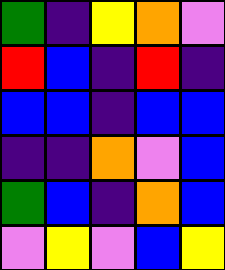[["green", "indigo", "yellow", "orange", "violet"], ["red", "blue", "indigo", "red", "indigo"], ["blue", "blue", "indigo", "blue", "blue"], ["indigo", "indigo", "orange", "violet", "blue"], ["green", "blue", "indigo", "orange", "blue"], ["violet", "yellow", "violet", "blue", "yellow"]]